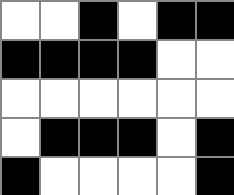[["white", "white", "black", "white", "black", "black"], ["black", "black", "black", "black", "white", "white"], ["white", "white", "white", "white", "white", "white"], ["white", "black", "black", "black", "white", "black"], ["black", "white", "white", "white", "white", "black"]]